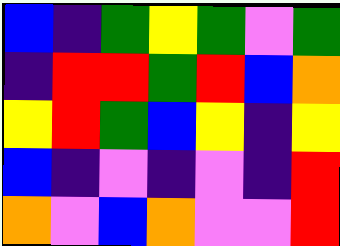[["blue", "indigo", "green", "yellow", "green", "violet", "green"], ["indigo", "red", "red", "green", "red", "blue", "orange"], ["yellow", "red", "green", "blue", "yellow", "indigo", "yellow"], ["blue", "indigo", "violet", "indigo", "violet", "indigo", "red"], ["orange", "violet", "blue", "orange", "violet", "violet", "red"]]